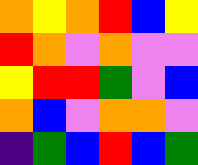[["orange", "yellow", "orange", "red", "blue", "yellow"], ["red", "orange", "violet", "orange", "violet", "violet"], ["yellow", "red", "red", "green", "violet", "blue"], ["orange", "blue", "violet", "orange", "orange", "violet"], ["indigo", "green", "blue", "red", "blue", "green"]]